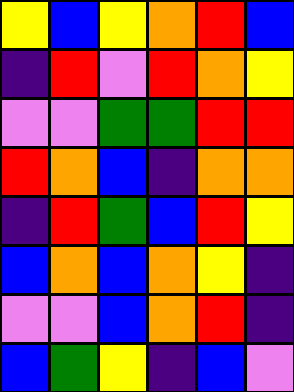[["yellow", "blue", "yellow", "orange", "red", "blue"], ["indigo", "red", "violet", "red", "orange", "yellow"], ["violet", "violet", "green", "green", "red", "red"], ["red", "orange", "blue", "indigo", "orange", "orange"], ["indigo", "red", "green", "blue", "red", "yellow"], ["blue", "orange", "blue", "orange", "yellow", "indigo"], ["violet", "violet", "blue", "orange", "red", "indigo"], ["blue", "green", "yellow", "indigo", "blue", "violet"]]